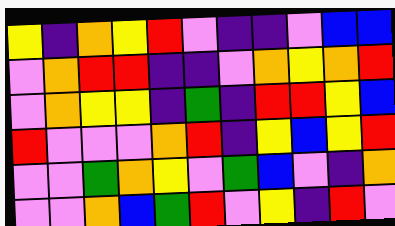[["yellow", "indigo", "orange", "yellow", "red", "violet", "indigo", "indigo", "violet", "blue", "blue"], ["violet", "orange", "red", "red", "indigo", "indigo", "violet", "orange", "yellow", "orange", "red"], ["violet", "orange", "yellow", "yellow", "indigo", "green", "indigo", "red", "red", "yellow", "blue"], ["red", "violet", "violet", "violet", "orange", "red", "indigo", "yellow", "blue", "yellow", "red"], ["violet", "violet", "green", "orange", "yellow", "violet", "green", "blue", "violet", "indigo", "orange"], ["violet", "violet", "orange", "blue", "green", "red", "violet", "yellow", "indigo", "red", "violet"]]